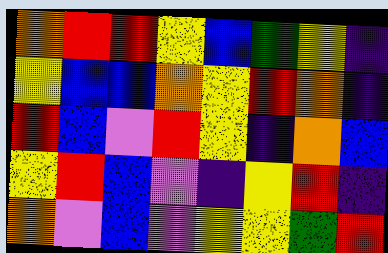[["orange", "red", "red", "yellow", "blue", "green", "yellow", "indigo"], ["yellow", "blue", "blue", "orange", "yellow", "red", "orange", "indigo"], ["red", "blue", "violet", "red", "yellow", "indigo", "orange", "blue"], ["yellow", "red", "blue", "violet", "indigo", "yellow", "red", "indigo"], ["orange", "violet", "blue", "violet", "yellow", "yellow", "green", "red"]]